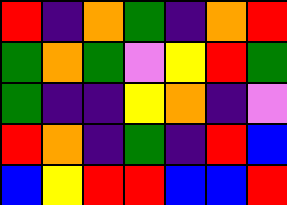[["red", "indigo", "orange", "green", "indigo", "orange", "red"], ["green", "orange", "green", "violet", "yellow", "red", "green"], ["green", "indigo", "indigo", "yellow", "orange", "indigo", "violet"], ["red", "orange", "indigo", "green", "indigo", "red", "blue"], ["blue", "yellow", "red", "red", "blue", "blue", "red"]]